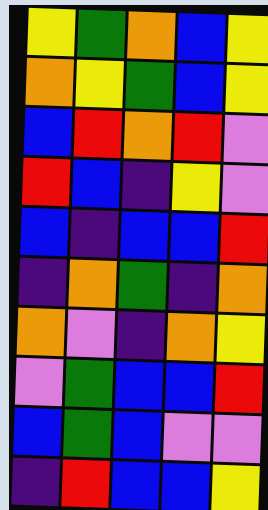[["yellow", "green", "orange", "blue", "yellow"], ["orange", "yellow", "green", "blue", "yellow"], ["blue", "red", "orange", "red", "violet"], ["red", "blue", "indigo", "yellow", "violet"], ["blue", "indigo", "blue", "blue", "red"], ["indigo", "orange", "green", "indigo", "orange"], ["orange", "violet", "indigo", "orange", "yellow"], ["violet", "green", "blue", "blue", "red"], ["blue", "green", "blue", "violet", "violet"], ["indigo", "red", "blue", "blue", "yellow"]]